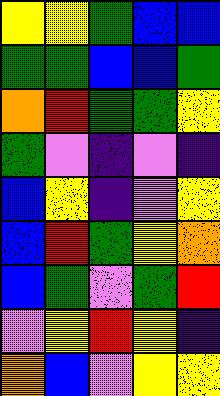[["yellow", "yellow", "green", "blue", "blue"], ["green", "green", "blue", "blue", "green"], ["orange", "red", "green", "green", "yellow"], ["green", "violet", "indigo", "violet", "indigo"], ["blue", "yellow", "indigo", "violet", "yellow"], ["blue", "red", "green", "yellow", "orange"], ["blue", "green", "violet", "green", "red"], ["violet", "yellow", "red", "yellow", "indigo"], ["orange", "blue", "violet", "yellow", "yellow"]]